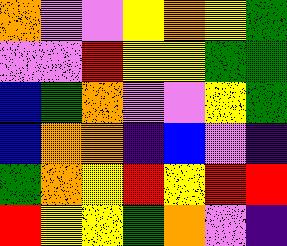[["orange", "violet", "violet", "yellow", "orange", "yellow", "green"], ["violet", "violet", "red", "yellow", "yellow", "green", "green"], ["blue", "green", "orange", "violet", "violet", "yellow", "green"], ["blue", "orange", "orange", "indigo", "blue", "violet", "indigo"], ["green", "orange", "yellow", "red", "yellow", "red", "red"], ["red", "yellow", "yellow", "green", "orange", "violet", "indigo"]]